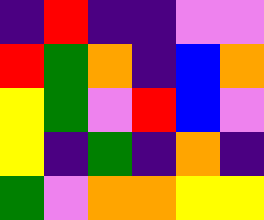[["indigo", "red", "indigo", "indigo", "violet", "violet"], ["red", "green", "orange", "indigo", "blue", "orange"], ["yellow", "green", "violet", "red", "blue", "violet"], ["yellow", "indigo", "green", "indigo", "orange", "indigo"], ["green", "violet", "orange", "orange", "yellow", "yellow"]]